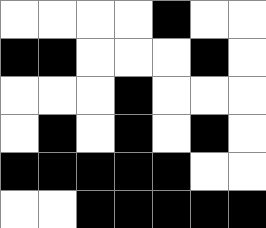[["white", "white", "white", "white", "black", "white", "white"], ["black", "black", "white", "white", "white", "black", "white"], ["white", "white", "white", "black", "white", "white", "white"], ["white", "black", "white", "black", "white", "black", "white"], ["black", "black", "black", "black", "black", "white", "white"], ["white", "white", "black", "black", "black", "black", "black"]]